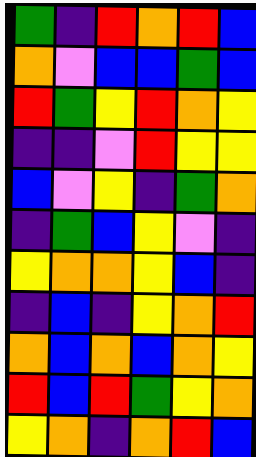[["green", "indigo", "red", "orange", "red", "blue"], ["orange", "violet", "blue", "blue", "green", "blue"], ["red", "green", "yellow", "red", "orange", "yellow"], ["indigo", "indigo", "violet", "red", "yellow", "yellow"], ["blue", "violet", "yellow", "indigo", "green", "orange"], ["indigo", "green", "blue", "yellow", "violet", "indigo"], ["yellow", "orange", "orange", "yellow", "blue", "indigo"], ["indigo", "blue", "indigo", "yellow", "orange", "red"], ["orange", "blue", "orange", "blue", "orange", "yellow"], ["red", "blue", "red", "green", "yellow", "orange"], ["yellow", "orange", "indigo", "orange", "red", "blue"]]